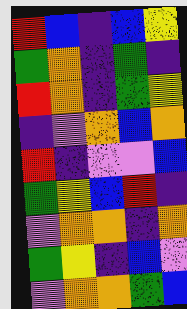[["red", "blue", "indigo", "blue", "yellow"], ["green", "orange", "indigo", "green", "indigo"], ["red", "orange", "indigo", "green", "yellow"], ["indigo", "violet", "orange", "blue", "orange"], ["red", "indigo", "violet", "violet", "blue"], ["green", "yellow", "blue", "red", "indigo"], ["violet", "orange", "orange", "indigo", "orange"], ["green", "yellow", "indigo", "blue", "violet"], ["violet", "orange", "orange", "green", "blue"]]